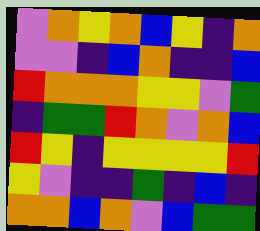[["violet", "orange", "yellow", "orange", "blue", "yellow", "indigo", "orange"], ["violet", "violet", "indigo", "blue", "orange", "indigo", "indigo", "blue"], ["red", "orange", "orange", "orange", "yellow", "yellow", "violet", "green"], ["indigo", "green", "green", "red", "orange", "violet", "orange", "blue"], ["red", "yellow", "indigo", "yellow", "yellow", "yellow", "yellow", "red"], ["yellow", "violet", "indigo", "indigo", "green", "indigo", "blue", "indigo"], ["orange", "orange", "blue", "orange", "violet", "blue", "green", "green"]]